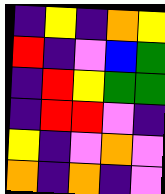[["indigo", "yellow", "indigo", "orange", "yellow"], ["red", "indigo", "violet", "blue", "green"], ["indigo", "red", "yellow", "green", "green"], ["indigo", "red", "red", "violet", "indigo"], ["yellow", "indigo", "violet", "orange", "violet"], ["orange", "indigo", "orange", "indigo", "violet"]]